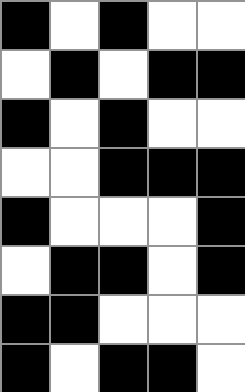[["black", "white", "black", "white", "white"], ["white", "black", "white", "black", "black"], ["black", "white", "black", "white", "white"], ["white", "white", "black", "black", "black"], ["black", "white", "white", "white", "black"], ["white", "black", "black", "white", "black"], ["black", "black", "white", "white", "white"], ["black", "white", "black", "black", "white"]]